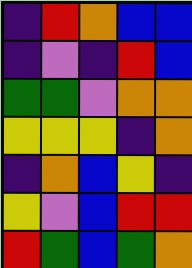[["indigo", "red", "orange", "blue", "blue"], ["indigo", "violet", "indigo", "red", "blue"], ["green", "green", "violet", "orange", "orange"], ["yellow", "yellow", "yellow", "indigo", "orange"], ["indigo", "orange", "blue", "yellow", "indigo"], ["yellow", "violet", "blue", "red", "red"], ["red", "green", "blue", "green", "orange"]]